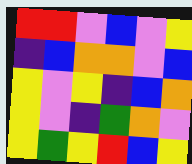[["red", "red", "violet", "blue", "violet", "yellow"], ["indigo", "blue", "orange", "orange", "violet", "blue"], ["yellow", "violet", "yellow", "indigo", "blue", "orange"], ["yellow", "violet", "indigo", "green", "orange", "violet"], ["yellow", "green", "yellow", "red", "blue", "yellow"]]